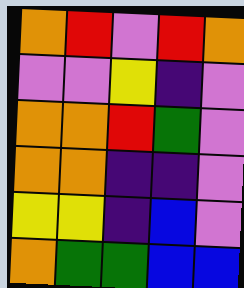[["orange", "red", "violet", "red", "orange"], ["violet", "violet", "yellow", "indigo", "violet"], ["orange", "orange", "red", "green", "violet"], ["orange", "orange", "indigo", "indigo", "violet"], ["yellow", "yellow", "indigo", "blue", "violet"], ["orange", "green", "green", "blue", "blue"]]